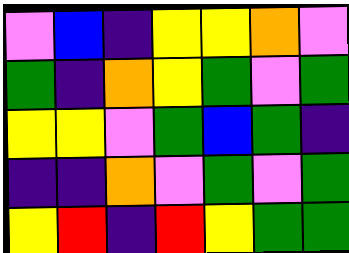[["violet", "blue", "indigo", "yellow", "yellow", "orange", "violet"], ["green", "indigo", "orange", "yellow", "green", "violet", "green"], ["yellow", "yellow", "violet", "green", "blue", "green", "indigo"], ["indigo", "indigo", "orange", "violet", "green", "violet", "green"], ["yellow", "red", "indigo", "red", "yellow", "green", "green"]]